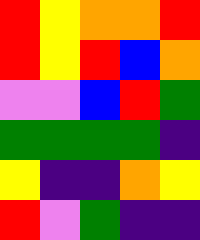[["red", "yellow", "orange", "orange", "red"], ["red", "yellow", "red", "blue", "orange"], ["violet", "violet", "blue", "red", "green"], ["green", "green", "green", "green", "indigo"], ["yellow", "indigo", "indigo", "orange", "yellow"], ["red", "violet", "green", "indigo", "indigo"]]